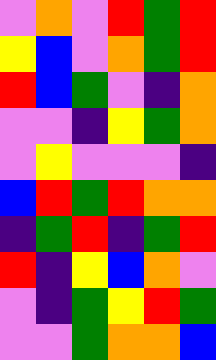[["violet", "orange", "violet", "red", "green", "red"], ["yellow", "blue", "violet", "orange", "green", "red"], ["red", "blue", "green", "violet", "indigo", "orange"], ["violet", "violet", "indigo", "yellow", "green", "orange"], ["violet", "yellow", "violet", "violet", "violet", "indigo"], ["blue", "red", "green", "red", "orange", "orange"], ["indigo", "green", "red", "indigo", "green", "red"], ["red", "indigo", "yellow", "blue", "orange", "violet"], ["violet", "indigo", "green", "yellow", "red", "green"], ["violet", "violet", "green", "orange", "orange", "blue"]]